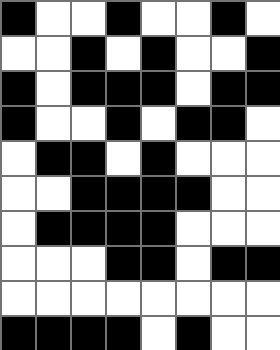[["black", "white", "white", "black", "white", "white", "black", "white"], ["white", "white", "black", "white", "black", "white", "white", "black"], ["black", "white", "black", "black", "black", "white", "black", "black"], ["black", "white", "white", "black", "white", "black", "black", "white"], ["white", "black", "black", "white", "black", "white", "white", "white"], ["white", "white", "black", "black", "black", "black", "white", "white"], ["white", "black", "black", "black", "black", "white", "white", "white"], ["white", "white", "white", "black", "black", "white", "black", "black"], ["white", "white", "white", "white", "white", "white", "white", "white"], ["black", "black", "black", "black", "white", "black", "white", "white"]]